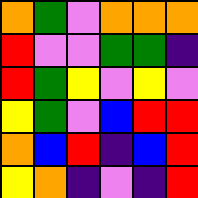[["orange", "green", "violet", "orange", "orange", "orange"], ["red", "violet", "violet", "green", "green", "indigo"], ["red", "green", "yellow", "violet", "yellow", "violet"], ["yellow", "green", "violet", "blue", "red", "red"], ["orange", "blue", "red", "indigo", "blue", "red"], ["yellow", "orange", "indigo", "violet", "indigo", "red"]]